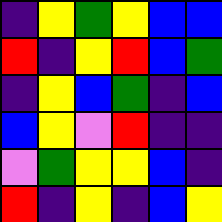[["indigo", "yellow", "green", "yellow", "blue", "blue"], ["red", "indigo", "yellow", "red", "blue", "green"], ["indigo", "yellow", "blue", "green", "indigo", "blue"], ["blue", "yellow", "violet", "red", "indigo", "indigo"], ["violet", "green", "yellow", "yellow", "blue", "indigo"], ["red", "indigo", "yellow", "indigo", "blue", "yellow"]]